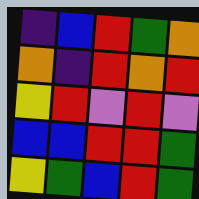[["indigo", "blue", "red", "green", "orange"], ["orange", "indigo", "red", "orange", "red"], ["yellow", "red", "violet", "red", "violet"], ["blue", "blue", "red", "red", "green"], ["yellow", "green", "blue", "red", "green"]]